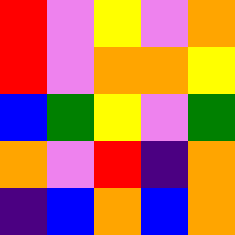[["red", "violet", "yellow", "violet", "orange"], ["red", "violet", "orange", "orange", "yellow"], ["blue", "green", "yellow", "violet", "green"], ["orange", "violet", "red", "indigo", "orange"], ["indigo", "blue", "orange", "blue", "orange"]]